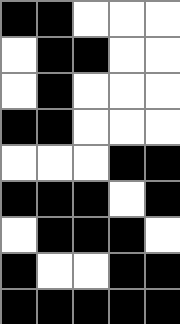[["black", "black", "white", "white", "white"], ["white", "black", "black", "white", "white"], ["white", "black", "white", "white", "white"], ["black", "black", "white", "white", "white"], ["white", "white", "white", "black", "black"], ["black", "black", "black", "white", "black"], ["white", "black", "black", "black", "white"], ["black", "white", "white", "black", "black"], ["black", "black", "black", "black", "black"]]